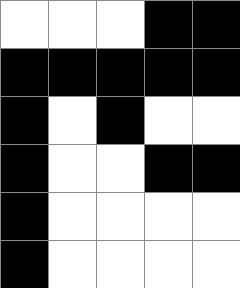[["white", "white", "white", "black", "black"], ["black", "black", "black", "black", "black"], ["black", "white", "black", "white", "white"], ["black", "white", "white", "black", "black"], ["black", "white", "white", "white", "white"], ["black", "white", "white", "white", "white"]]